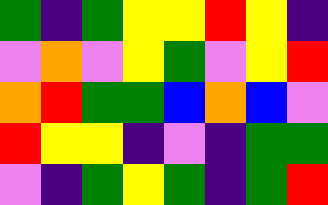[["green", "indigo", "green", "yellow", "yellow", "red", "yellow", "indigo"], ["violet", "orange", "violet", "yellow", "green", "violet", "yellow", "red"], ["orange", "red", "green", "green", "blue", "orange", "blue", "violet"], ["red", "yellow", "yellow", "indigo", "violet", "indigo", "green", "green"], ["violet", "indigo", "green", "yellow", "green", "indigo", "green", "red"]]